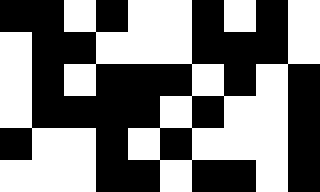[["black", "black", "white", "black", "white", "white", "black", "white", "black", "white"], ["white", "black", "black", "white", "white", "white", "black", "black", "black", "white"], ["white", "black", "white", "black", "black", "black", "white", "black", "white", "black"], ["white", "black", "black", "black", "black", "white", "black", "white", "white", "black"], ["black", "white", "white", "black", "white", "black", "white", "white", "white", "black"], ["white", "white", "white", "black", "black", "white", "black", "black", "white", "black"]]